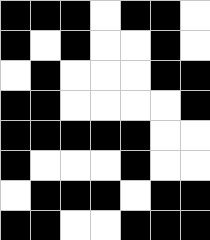[["black", "black", "black", "white", "black", "black", "white"], ["black", "white", "black", "white", "white", "black", "white"], ["white", "black", "white", "white", "white", "black", "black"], ["black", "black", "white", "white", "white", "white", "black"], ["black", "black", "black", "black", "black", "white", "white"], ["black", "white", "white", "white", "black", "white", "white"], ["white", "black", "black", "black", "white", "black", "black"], ["black", "black", "white", "white", "black", "black", "black"]]